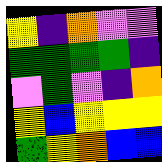[["yellow", "indigo", "orange", "violet", "violet"], ["green", "green", "green", "green", "indigo"], ["violet", "green", "violet", "indigo", "orange"], ["yellow", "blue", "yellow", "yellow", "yellow"], ["green", "yellow", "orange", "blue", "blue"]]